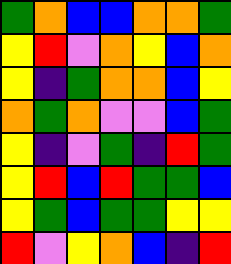[["green", "orange", "blue", "blue", "orange", "orange", "green"], ["yellow", "red", "violet", "orange", "yellow", "blue", "orange"], ["yellow", "indigo", "green", "orange", "orange", "blue", "yellow"], ["orange", "green", "orange", "violet", "violet", "blue", "green"], ["yellow", "indigo", "violet", "green", "indigo", "red", "green"], ["yellow", "red", "blue", "red", "green", "green", "blue"], ["yellow", "green", "blue", "green", "green", "yellow", "yellow"], ["red", "violet", "yellow", "orange", "blue", "indigo", "red"]]